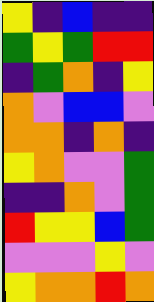[["yellow", "indigo", "blue", "indigo", "indigo"], ["green", "yellow", "green", "red", "red"], ["indigo", "green", "orange", "indigo", "yellow"], ["orange", "violet", "blue", "blue", "violet"], ["orange", "orange", "indigo", "orange", "indigo"], ["yellow", "orange", "violet", "violet", "green"], ["indigo", "indigo", "orange", "violet", "green"], ["red", "yellow", "yellow", "blue", "green"], ["violet", "violet", "violet", "yellow", "violet"], ["yellow", "orange", "orange", "red", "orange"]]